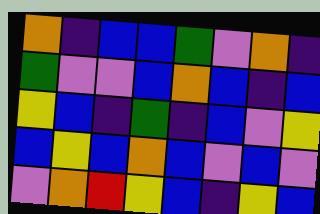[["orange", "indigo", "blue", "blue", "green", "violet", "orange", "indigo"], ["green", "violet", "violet", "blue", "orange", "blue", "indigo", "blue"], ["yellow", "blue", "indigo", "green", "indigo", "blue", "violet", "yellow"], ["blue", "yellow", "blue", "orange", "blue", "violet", "blue", "violet"], ["violet", "orange", "red", "yellow", "blue", "indigo", "yellow", "blue"]]